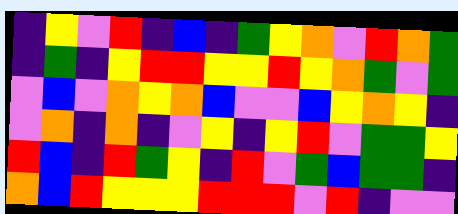[["indigo", "yellow", "violet", "red", "indigo", "blue", "indigo", "green", "yellow", "orange", "violet", "red", "orange", "green"], ["indigo", "green", "indigo", "yellow", "red", "red", "yellow", "yellow", "red", "yellow", "orange", "green", "violet", "green"], ["violet", "blue", "violet", "orange", "yellow", "orange", "blue", "violet", "violet", "blue", "yellow", "orange", "yellow", "indigo"], ["violet", "orange", "indigo", "orange", "indigo", "violet", "yellow", "indigo", "yellow", "red", "violet", "green", "green", "yellow"], ["red", "blue", "indigo", "red", "green", "yellow", "indigo", "red", "violet", "green", "blue", "green", "green", "indigo"], ["orange", "blue", "red", "yellow", "yellow", "yellow", "red", "red", "red", "violet", "red", "indigo", "violet", "violet"]]